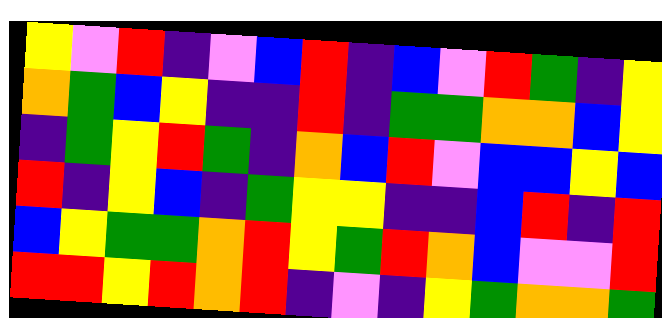[["yellow", "violet", "red", "indigo", "violet", "blue", "red", "indigo", "blue", "violet", "red", "green", "indigo", "yellow"], ["orange", "green", "blue", "yellow", "indigo", "indigo", "red", "indigo", "green", "green", "orange", "orange", "blue", "yellow"], ["indigo", "green", "yellow", "red", "green", "indigo", "orange", "blue", "red", "violet", "blue", "blue", "yellow", "blue"], ["red", "indigo", "yellow", "blue", "indigo", "green", "yellow", "yellow", "indigo", "indigo", "blue", "red", "indigo", "red"], ["blue", "yellow", "green", "green", "orange", "red", "yellow", "green", "red", "orange", "blue", "violet", "violet", "red"], ["red", "red", "yellow", "red", "orange", "red", "indigo", "violet", "indigo", "yellow", "green", "orange", "orange", "green"]]